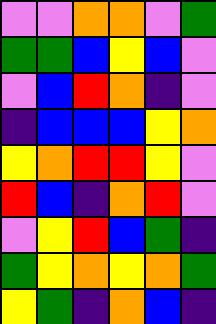[["violet", "violet", "orange", "orange", "violet", "green"], ["green", "green", "blue", "yellow", "blue", "violet"], ["violet", "blue", "red", "orange", "indigo", "violet"], ["indigo", "blue", "blue", "blue", "yellow", "orange"], ["yellow", "orange", "red", "red", "yellow", "violet"], ["red", "blue", "indigo", "orange", "red", "violet"], ["violet", "yellow", "red", "blue", "green", "indigo"], ["green", "yellow", "orange", "yellow", "orange", "green"], ["yellow", "green", "indigo", "orange", "blue", "indigo"]]